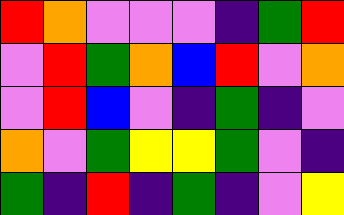[["red", "orange", "violet", "violet", "violet", "indigo", "green", "red"], ["violet", "red", "green", "orange", "blue", "red", "violet", "orange"], ["violet", "red", "blue", "violet", "indigo", "green", "indigo", "violet"], ["orange", "violet", "green", "yellow", "yellow", "green", "violet", "indigo"], ["green", "indigo", "red", "indigo", "green", "indigo", "violet", "yellow"]]